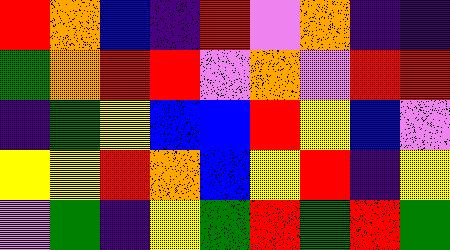[["red", "orange", "blue", "indigo", "red", "violet", "orange", "indigo", "indigo"], ["green", "orange", "red", "red", "violet", "orange", "violet", "red", "red"], ["indigo", "green", "yellow", "blue", "blue", "red", "yellow", "blue", "violet"], ["yellow", "yellow", "red", "orange", "blue", "yellow", "red", "indigo", "yellow"], ["violet", "green", "indigo", "yellow", "green", "red", "green", "red", "green"]]